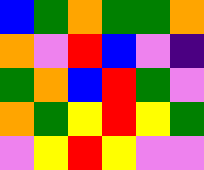[["blue", "green", "orange", "green", "green", "orange"], ["orange", "violet", "red", "blue", "violet", "indigo"], ["green", "orange", "blue", "red", "green", "violet"], ["orange", "green", "yellow", "red", "yellow", "green"], ["violet", "yellow", "red", "yellow", "violet", "violet"]]